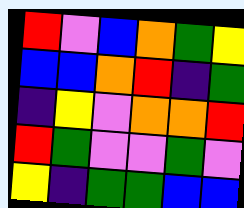[["red", "violet", "blue", "orange", "green", "yellow"], ["blue", "blue", "orange", "red", "indigo", "green"], ["indigo", "yellow", "violet", "orange", "orange", "red"], ["red", "green", "violet", "violet", "green", "violet"], ["yellow", "indigo", "green", "green", "blue", "blue"]]